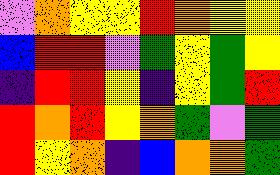[["violet", "orange", "yellow", "yellow", "red", "orange", "yellow", "yellow"], ["blue", "red", "red", "violet", "green", "yellow", "green", "yellow"], ["indigo", "red", "red", "yellow", "indigo", "yellow", "green", "red"], ["red", "orange", "red", "yellow", "orange", "green", "violet", "green"], ["red", "yellow", "orange", "indigo", "blue", "orange", "orange", "green"]]